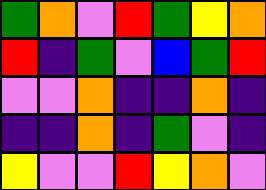[["green", "orange", "violet", "red", "green", "yellow", "orange"], ["red", "indigo", "green", "violet", "blue", "green", "red"], ["violet", "violet", "orange", "indigo", "indigo", "orange", "indigo"], ["indigo", "indigo", "orange", "indigo", "green", "violet", "indigo"], ["yellow", "violet", "violet", "red", "yellow", "orange", "violet"]]